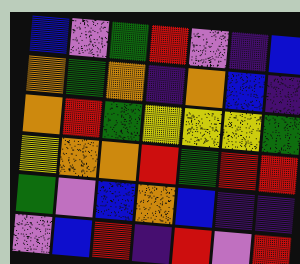[["blue", "violet", "green", "red", "violet", "indigo", "blue"], ["orange", "green", "orange", "indigo", "orange", "blue", "indigo"], ["orange", "red", "green", "yellow", "yellow", "yellow", "green"], ["yellow", "orange", "orange", "red", "green", "red", "red"], ["green", "violet", "blue", "orange", "blue", "indigo", "indigo"], ["violet", "blue", "red", "indigo", "red", "violet", "red"]]